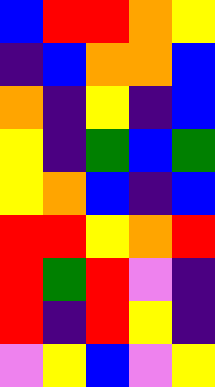[["blue", "red", "red", "orange", "yellow"], ["indigo", "blue", "orange", "orange", "blue"], ["orange", "indigo", "yellow", "indigo", "blue"], ["yellow", "indigo", "green", "blue", "green"], ["yellow", "orange", "blue", "indigo", "blue"], ["red", "red", "yellow", "orange", "red"], ["red", "green", "red", "violet", "indigo"], ["red", "indigo", "red", "yellow", "indigo"], ["violet", "yellow", "blue", "violet", "yellow"]]